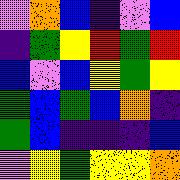[["violet", "orange", "blue", "indigo", "violet", "blue"], ["indigo", "green", "yellow", "red", "green", "red"], ["blue", "violet", "blue", "yellow", "green", "yellow"], ["green", "blue", "green", "blue", "orange", "indigo"], ["green", "blue", "indigo", "indigo", "indigo", "blue"], ["violet", "yellow", "green", "yellow", "yellow", "orange"]]